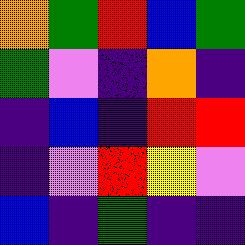[["orange", "green", "red", "blue", "green"], ["green", "violet", "indigo", "orange", "indigo"], ["indigo", "blue", "indigo", "red", "red"], ["indigo", "violet", "red", "yellow", "violet"], ["blue", "indigo", "green", "indigo", "indigo"]]